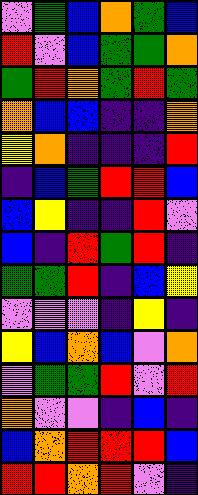[["violet", "green", "blue", "orange", "green", "blue"], ["red", "violet", "blue", "green", "green", "orange"], ["green", "red", "orange", "green", "red", "green"], ["orange", "blue", "blue", "indigo", "indigo", "orange"], ["yellow", "orange", "indigo", "indigo", "indigo", "red"], ["indigo", "blue", "green", "red", "red", "blue"], ["blue", "yellow", "indigo", "indigo", "red", "violet"], ["blue", "indigo", "red", "green", "red", "indigo"], ["green", "green", "red", "indigo", "blue", "yellow"], ["violet", "violet", "violet", "indigo", "yellow", "indigo"], ["yellow", "blue", "orange", "blue", "violet", "orange"], ["violet", "green", "green", "red", "violet", "red"], ["orange", "violet", "violet", "indigo", "blue", "indigo"], ["blue", "orange", "red", "red", "red", "blue"], ["red", "red", "orange", "red", "violet", "indigo"]]